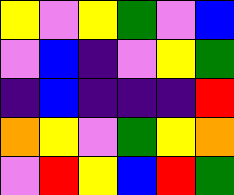[["yellow", "violet", "yellow", "green", "violet", "blue"], ["violet", "blue", "indigo", "violet", "yellow", "green"], ["indigo", "blue", "indigo", "indigo", "indigo", "red"], ["orange", "yellow", "violet", "green", "yellow", "orange"], ["violet", "red", "yellow", "blue", "red", "green"]]